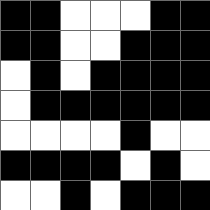[["black", "black", "white", "white", "white", "black", "black"], ["black", "black", "white", "white", "black", "black", "black"], ["white", "black", "white", "black", "black", "black", "black"], ["white", "black", "black", "black", "black", "black", "black"], ["white", "white", "white", "white", "black", "white", "white"], ["black", "black", "black", "black", "white", "black", "white"], ["white", "white", "black", "white", "black", "black", "black"]]